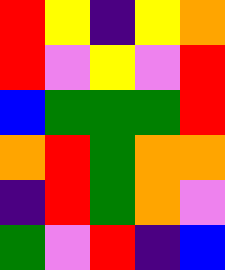[["red", "yellow", "indigo", "yellow", "orange"], ["red", "violet", "yellow", "violet", "red"], ["blue", "green", "green", "green", "red"], ["orange", "red", "green", "orange", "orange"], ["indigo", "red", "green", "orange", "violet"], ["green", "violet", "red", "indigo", "blue"]]